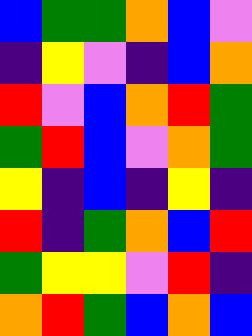[["blue", "green", "green", "orange", "blue", "violet"], ["indigo", "yellow", "violet", "indigo", "blue", "orange"], ["red", "violet", "blue", "orange", "red", "green"], ["green", "red", "blue", "violet", "orange", "green"], ["yellow", "indigo", "blue", "indigo", "yellow", "indigo"], ["red", "indigo", "green", "orange", "blue", "red"], ["green", "yellow", "yellow", "violet", "red", "indigo"], ["orange", "red", "green", "blue", "orange", "blue"]]